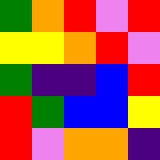[["green", "orange", "red", "violet", "red"], ["yellow", "yellow", "orange", "red", "violet"], ["green", "indigo", "indigo", "blue", "red"], ["red", "green", "blue", "blue", "yellow"], ["red", "violet", "orange", "orange", "indigo"]]